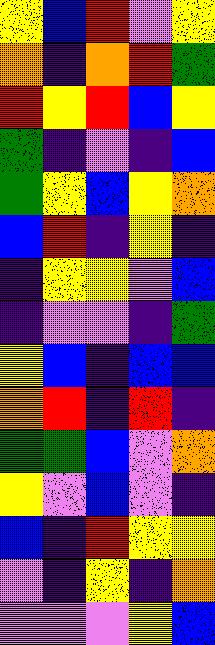[["yellow", "blue", "red", "violet", "yellow"], ["orange", "indigo", "orange", "red", "green"], ["red", "yellow", "red", "blue", "yellow"], ["green", "indigo", "violet", "indigo", "blue"], ["green", "yellow", "blue", "yellow", "orange"], ["blue", "red", "indigo", "yellow", "indigo"], ["indigo", "yellow", "yellow", "violet", "blue"], ["indigo", "violet", "violet", "indigo", "green"], ["yellow", "blue", "indigo", "blue", "blue"], ["orange", "red", "indigo", "red", "indigo"], ["green", "green", "blue", "violet", "orange"], ["yellow", "violet", "blue", "violet", "indigo"], ["blue", "indigo", "red", "yellow", "yellow"], ["violet", "indigo", "yellow", "indigo", "orange"], ["violet", "violet", "violet", "yellow", "blue"]]